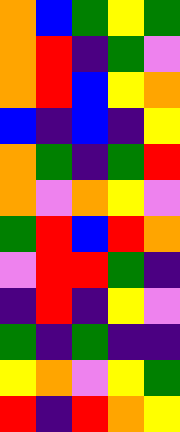[["orange", "blue", "green", "yellow", "green"], ["orange", "red", "indigo", "green", "violet"], ["orange", "red", "blue", "yellow", "orange"], ["blue", "indigo", "blue", "indigo", "yellow"], ["orange", "green", "indigo", "green", "red"], ["orange", "violet", "orange", "yellow", "violet"], ["green", "red", "blue", "red", "orange"], ["violet", "red", "red", "green", "indigo"], ["indigo", "red", "indigo", "yellow", "violet"], ["green", "indigo", "green", "indigo", "indigo"], ["yellow", "orange", "violet", "yellow", "green"], ["red", "indigo", "red", "orange", "yellow"]]